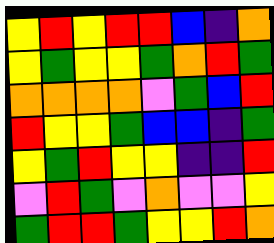[["yellow", "red", "yellow", "red", "red", "blue", "indigo", "orange"], ["yellow", "green", "yellow", "yellow", "green", "orange", "red", "green"], ["orange", "orange", "orange", "orange", "violet", "green", "blue", "red"], ["red", "yellow", "yellow", "green", "blue", "blue", "indigo", "green"], ["yellow", "green", "red", "yellow", "yellow", "indigo", "indigo", "red"], ["violet", "red", "green", "violet", "orange", "violet", "violet", "yellow"], ["green", "red", "red", "green", "yellow", "yellow", "red", "orange"]]